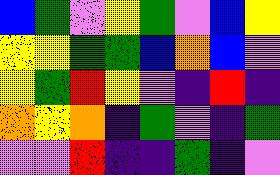[["blue", "green", "violet", "yellow", "green", "violet", "blue", "yellow"], ["yellow", "yellow", "green", "green", "blue", "orange", "blue", "violet"], ["yellow", "green", "red", "yellow", "violet", "indigo", "red", "indigo"], ["orange", "yellow", "orange", "indigo", "green", "violet", "indigo", "green"], ["violet", "violet", "red", "indigo", "indigo", "green", "indigo", "violet"]]